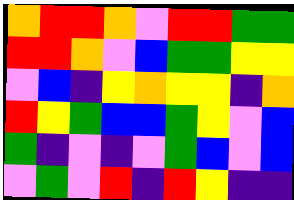[["orange", "red", "red", "orange", "violet", "red", "red", "green", "green"], ["red", "red", "orange", "violet", "blue", "green", "green", "yellow", "yellow"], ["violet", "blue", "indigo", "yellow", "orange", "yellow", "yellow", "indigo", "orange"], ["red", "yellow", "green", "blue", "blue", "green", "yellow", "violet", "blue"], ["green", "indigo", "violet", "indigo", "violet", "green", "blue", "violet", "blue"], ["violet", "green", "violet", "red", "indigo", "red", "yellow", "indigo", "indigo"]]